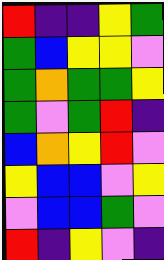[["red", "indigo", "indigo", "yellow", "green"], ["green", "blue", "yellow", "yellow", "violet"], ["green", "orange", "green", "green", "yellow"], ["green", "violet", "green", "red", "indigo"], ["blue", "orange", "yellow", "red", "violet"], ["yellow", "blue", "blue", "violet", "yellow"], ["violet", "blue", "blue", "green", "violet"], ["red", "indigo", "yellow", "violet", "indigo"]]